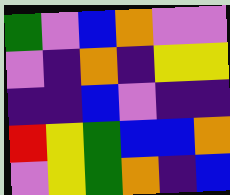[["green", "violet", "blue", "orange", "violet", "violet"], ["violet", "indigo", "orange", "indigo", "yellow", "yellow"], ["indigo", "indigo", "blue", "violet", "indigo", "indigo"], ["red", "yellow", "green", "blue", "blue", "orange"], ["violet", "yellow", "green", "orange", "indigo", "blue"]]